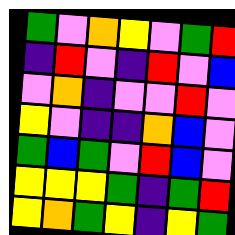[["green", "violet", "orange", "yellow", "violet", "green", "red"], ["indigo", "red", "violet", "indigo", "red", "violet", "blue"], ["violet", "orange", "indigo", "violet", "violet", "red", "violet"], ["yellow", "violet", "indigo", "indigo", "orange", "blue", "violet"], ["green", "blue", "green", "violet", "red", "blue", "violet"], ["yellow", "yellow", "yellow", "green", "indigo", "green", "red"], ["yellow", "orange", "green", "yellow", "indigo", "yellow", "green"]]